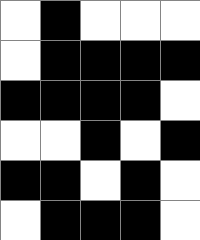[["white", "black", "white", "white", "white"], ["white", "black", "black", "black", "black"], ["black", "black", "black", "black", "white"], ["white", "white", "black", "white", "black"], ["black", "black", "white", "black", "white"], ["white", "black", "black", "black", "white"]]